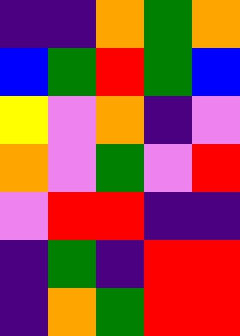[["indigo", "indigo", "orange", "green", "orange"], ["blue", "green", "red", "green", "blue"], ["yellow", "violet", "orange", "indigo", "violet"], ["orange", "violet", "green", "violet", "red"], ["violet", "red", "red", "indigo", "indigo"], ["indigo", "green", "indigo", "red", "red"], ["indigo", "orange", "green", "red", "red"]]